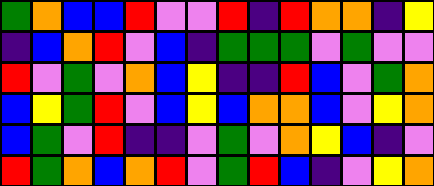[["green", "orange", "blue", "blue", "red", "violet", "violet", "red", "indigo", "red", "orange", "orange", "indigo", "yellow"], ["indigo", "blue", "orange", "red", "violet", "blue", "indigo", "green", "green", "green", "violet", "green", "violet", "violet"], ["red", "violet", "green", "violet", "orange", "blue", "yellow", "indigo", "indigo", "red", "blue", "violet", "green", "orange"], ["blue", "yellow", "green", "red", "violet", "blue", "yellow", "blue", "orange", "orange", "blue", "violet", "yellow", "orange"], ["blue", "green", "violet", "red", "indigo", "indigo", "violet", "green", "violet", "orange", "yellow", "blue", "indigo", "violet"], ["red", "green", "orange", "blue", "orange", "red", "violet", "green", "red", "blue", "indigo", "violet", "yellow", "orange"]]